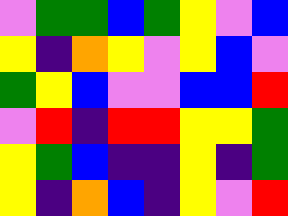[["violet", "green", "green", "blue", "green", "yellow", "violet", "blue"], ["yellow", "indigo", "orange", "yellow", "violet", "yellow", "blue", "violet"], ["green", "yellow", "blue", "violet", "violet", "blue", "blue", "red"], ["violet", "red", "indigo", "red", "red", "yellow", "yellow", "green"], ["yellow", "green", "blue", "indigo", "indigo", "yellow", "indigo", "green"], ["yellow", "indigo", "orange", "blue", "indigo", "yellow", "violet", "red"]]